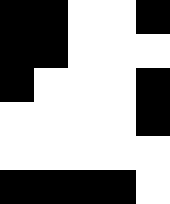[["black", "black", "white", "white", "black"], ["black", "black", "white", "white", "white"], ["black", "white", "white", "white", "black"], ["white", "white", "white", "white", "black"], ["white", "white", "white", "white", "white"], ["black", "black", "black", "black", "white"]]